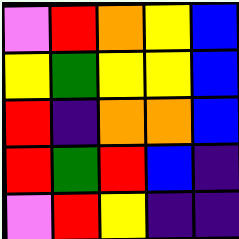[["violet", "red", "orange", "yellow", "blue"], ["yellow", "green", "yellow", "yellow", "blue"], ["red", "indigo", "orange", "orange", "blue"], ["red", "green", "red", "blue", "indigo"], ["violet", "red", "yellow", "indigo", "indigo"]]